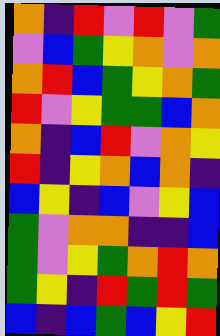[["orange", "indigo", "red", "violet", "red", "violet", "green"], ["violet", "blue", "green", "yellow", "orange", "violet", "orange"], ["orange", "red", "blue", "green", "yellow", "orange", "green"], ["red", "violet", "yellow", "green", "green", "blue", "orange"], ["orange", "indigo", "blue", "red", "violet", "orange", "yellow"], ["red", "indigo", "yellow", "orange", "blue", "orange", "indigo"], ["blue", "yellow", "indigo", "blue", "violet", "yellow", "blue"], ["green", "violet", "orange", "orange", "indigo", "indigo", "blue"], ["green", "violet", "yellow", "green", "orange", "red", "orange"], ["green", "yellow", "indigo", "red", "green", "red", "green"], ["blue", "indigo", "blue", "green", "blue", "yellow", "red"]]